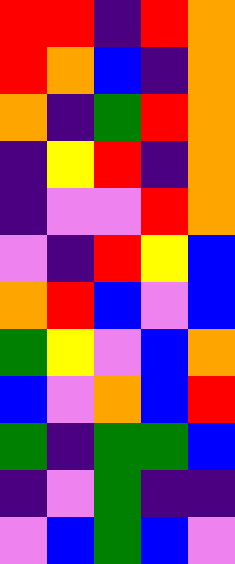[["red", "red", "indigo", "red", "orange"], ["red", "orange", "blue", "indigo", "orange"], ["orange", "indigo", "green", "red", "orange"], ["indigo", "yellow", "red", "indigo", "orange"], ["indigo", "violet", "violet", "red", "orange"], ["violet", "indigo", "red", "yellow", "blue"], ["orange", "red", "blue", "violet", "blue"], ["green", "yellow", "violet", "blue", "orange"], ["blue", "violet", "orange", "blue", "red"], ["green", "indigo", "green", "green", "blue"], ["indigo", "violet", "green", "indigo", "indigo"], ["violet", "blue", "green", "blue", "violet"]]